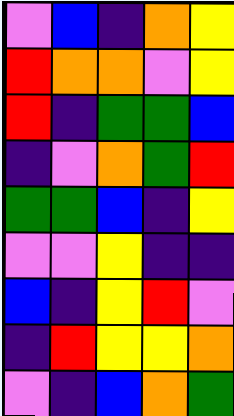[["violet", "blue", "indigo", "orange", "yellow"], ["red", "orange", "orange", "violet", "yellow"], ["red", "indigo", "green", "green", "blue"], ["indigo", "violet", "orange", "green", "red"], ["green", "green", "blue", "indigo", "yellow"], ["violet", "violet", "yellow", "indigo", "indigo"], ["blue", "indigo", "yellow", "red", "violet"], ["indigo", "red", "yellow", "yellow", "orange"], ["violet", "indigo", "blue", "orange", "green"]]